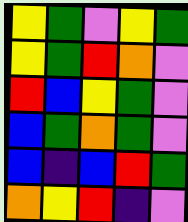[["yellow", "green", "violet", "yellow", "green"], ["yellow", "green", "red", "orange", "violet"], ["red", "blue", "yellow", "green", "violet"], ["blue", "green", "orange", "green", "violet"], ["blue", "indigo", "blue", "red", "green"], ["orange", "yellow", "red", "indigo", "violet"]]